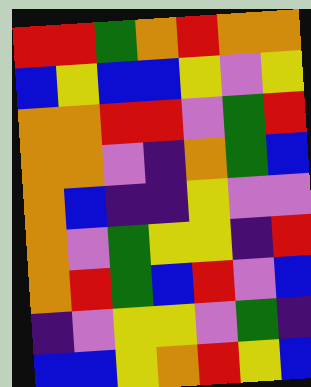[["red", "red", "green", "orange", "red", "orange", "orange"], ["blue", "yellow", "blue", "blue", "yellow", "violet", "yellow"], ["orange", "orange", "red", "red", "violet", "green", "red"], ["orange", "orange", "violet", "indigo", "orange", "green", "blue"], ["orange", "blue", "indigo", "indigo", "yellow", "violet", "violet"], ["orange", "violet", "green", "yellow", "yellow", "indigo", "red"], ["orange", "red", "green", "blue", "red", "violet", "blue"], ["indigo", "violet", "yellow", "yellow", "violet", "green", "indigo"], ["blue", "blue", "yellow", "orange", "red", "yellow", "blue"]]